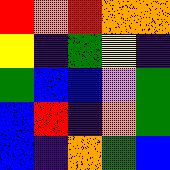[["red", "orange", "red", "orange", "orange"], ["yellow", "indigo", "green", "yellow", "indigo"], ["green", "blue", "blue", "violet", "green"], ["blue", "red", "indigo", "orange", "green"], ["blue", "indigo", "orange", "green", "blue"]]